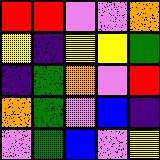[["red", "red", "violet", "violet", "orange"], ["yellow", "indigo", "yellow", "yellow", "green"], ["indigo", "green", "orange", "violet", "red"], ["orange", "green", "violet", "blue", "indigo"], ["violet", "green", "blue", "violet", "yellow"]]